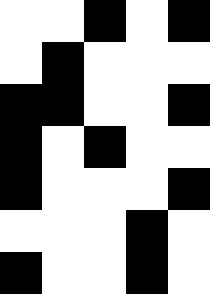[["white", "white", "black", "white", "black"], ["white", "black", "white", "white", "white"], ["black", "black", "white", "white", "black"], ["black", "white", "black", "white", "white"], ["black", "white", "white", "white", "black"], ["white", "white", "white", "black", "white"], ["black", "white", "white", "black", "white"]]